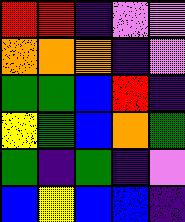[["red", "red", "indigo", "violet", "violet"], ["orange", "orange", "orange", "indigo", "violet"], ["green", "green", "blue", "red", "indigo"], ["yellow", "green", "blue", "orange", "green"], ["green", "indigo", "green", "indigo", "violet"], ["blue", "yellow", "blue", "blue", "indigo"]]